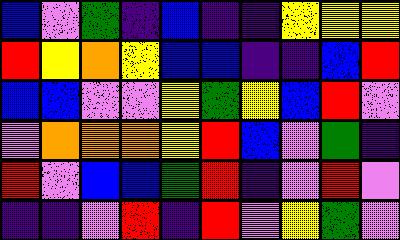[["blue", "violet", "green", "indigo", "blue", "indigo", "indigo", "yellow", "yellow", "yellow"], ["red", "yellow", "orange", "yellow", "blue", "blue", "indigo", "indigo", "blue", "red"], ["blue", "blue", "violet", "violet", "yellow", "green", "yellow", "blue", "red", "violet"], ["violet", "orange", "orange", "orange", "yellow", "red", "blue", "violet", "green", "indigo"], ["red", "violet", "blue", "blue", "green", "red", "indigo", "violet", "red", "violet"], ["indigo", "indigo", "violet", "red", "indigo", "red", "violet", "yellow", "green", "violet"]]